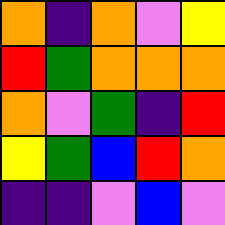[["orange", "indigo", "orange", "violet", "yellow"], ["red", "green", "orange", "orange", "orange"], ["orange", "violet", "green", "indigo", "red"], ["yellow", "green", "blue", "red", "orange"], ["indigo", "indigo", "violet", "blue", "violet"]]